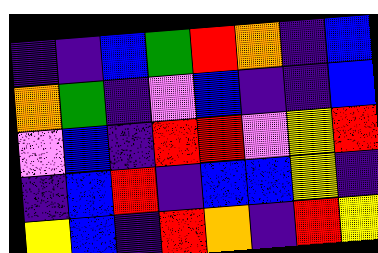[["indigo", "indigo", "blue", "green", "red", "orange", "indigo", "blue"], ["orange", "green", "indigo", "violet", "blue", "indigo", "indigo", "blue"], ["violet", "blue", "indigo", "red", "red", "violet", "yellow", "red"], ["indigo", "blue", "red", "indigo", "blue", "blue", "yellow", "indigo"], ["yellow", "blue", "indigo", "red", "orange", "indigo", "red", "yellow"]]